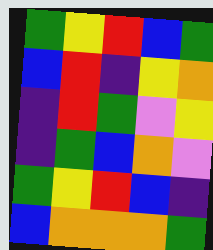[["green", "yellow", "red", "blue", "green"], ["blue", "red", "indigo", "yellow", "orange"], ["indigo", "red", "green", "violet", "yellow"], ["indigo", "green", "blue", "orange", "violet"], ["green", "yellow", "red", "blue", "indigo"], ["blue", "orange", "orange", "orange", "green"]]